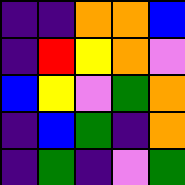[["indigo", "indigo", "orange", "orange", "blue"], ["indigo", "red", "yellow", "orange", "violet"], ["blue", "yellow", "violet", "green", "orange"], ["indigo", "blue", "green", "indigo", "orange"], ["indigo", "green", "indigo", "violet", "green"]]